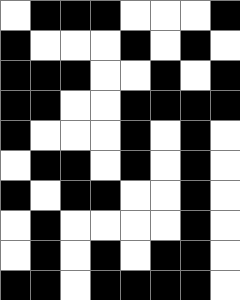[["white", "black", "black", "black", "white", "white", "white", "black"], ["black", "white", "white", "white", "black", "white", "black", "white"], ["black", "black", "black", "white", "white", "black", "white", "black"], ["black", "black", "white", "white", "black", "black", "black", "black"], ["black", "white", "white", "white", "black", "white", "black", "white"], ["white", "black", "black", "white", "black", "white", "black", "white"], ["black", "white", "black", "black", "white", "white", "black", "white"], ["white", "black", "white", "white", "white", "white", "black", "white"], ["white", "black", "white", "black", "white", "black", "black", "white"], ["black", "black", "white", "black", "black", "black", "black", "white"]]